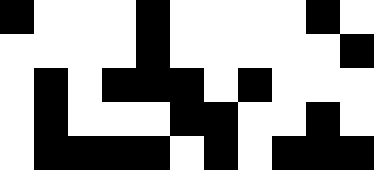[["black", "white", "white", "white", "black", "white", "white", "white", "white", "black", "white"], ["white", "white", "white", "white", "black", "white", "white", "white", "white", "white", "black"], ["white", "black", "white", "black", "black", "black", "white", "black", "white", "white", "white"], ["white", "black", "white", "white", "white", "black", "black", "white", "white", "black", "white"], ["white", "black", "black", "black", "black", "white", "black", "white", "black", "black", "black"]]